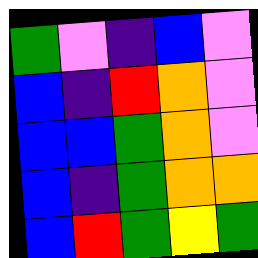[["green", "violet", "indigo", "blue", "violet"], ["blue", "indigo", "red", "orange", "violet"], ["blue", "blue", "green", "orange", "violet"], ["blue", "indigo", "green", "orange", "orange"], ["blue", "red", "green", "yellow", "green"]]